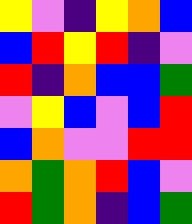[["yellow", "violet", "indigo", "yellow", "orange", "blue"], ["blue", "red", "yellow", "red", "indigo", "violet"], ["red", "indigo", "orange", "blue", "blue", "green"], ["violet", "yellow", "blue", "violet", "blue", "red"], ["blue", "orange", "violet", "violet", "red", "red"], ["orange", "green", "orange", "red", "blue", "violet"], ["red", "green", "orange", "indigo", "blue", "green"]]